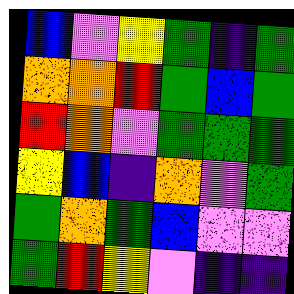[["blue", "violet", "yellow", "green", "indigo", "green"], ["orange", "orange", "red", "green", "blue", "green"], ["red", "orange", "violet", "green", "green", "green"], ["yellow", "blue", "indigo", "orange", "violet", "green"], ["green", "orange", "green", "blue", "violet", "violet"], ["green", "red", "yellow", "violet", "indigo", "indigo"]]